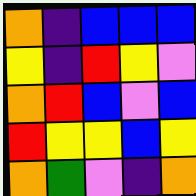[["orange", "indigo", "blue", "blue", "blue"], ["yellow", "indigo", "red", "yellow", "violet"], ["orange", "red", "blue", "violet", "blue"], ["red", "yellow", "yellow", "blue", "yellow"], ["orange", "green", "violet", "indigo", "orange"]]